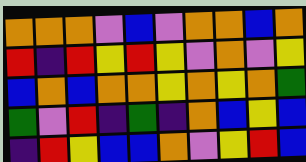[["orange", "orange", "orange", "violet", "blue", "violet", "orange", "orange", "blue", "orange"], ["red", "indigo", "red", "yellow", "red", "yellow", "violet", "orange", "violet", "yellow"], ["blue", "orange", "blue", "orange", "orange", "yellow", "orange", "yellow", "orange", "green"], ["green", "violet", "red", "indigo", "green", "indigo", "orange", "blue", "yellow", "blue"], ["indigo", "red", "yellow", "blue", "blue", "orange", "violet", "yellow", "red", "blue"]]